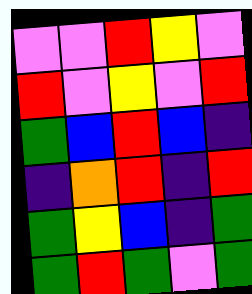[["violet", "violet", "red", "yellow", "violet"], ["red", "violet", "yellow", "violet", "red"], ["green", "blue", "red", "blue", "indigo"], ["indigo", "orange", "red", "indigo", "red"], ["green", "yellow", "blue", "indigo", "green"], ["green", "red", "green", "violet", "green"]]